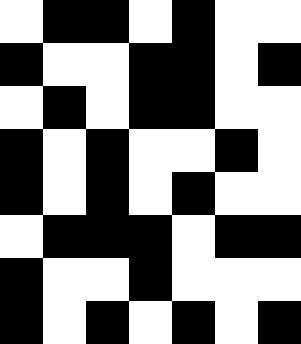[["white", "black", "black", "white", "black", "white", "white"], ["black", "white", "white", "black", "black", "white", "black"], ["white", "black", "white", "black", "black", "white", "white"], ["black", "white", "black", "white", "white", "black", "white"], ["black", "white", "black", "white", "black", "white", "white"], ["white", "black", "black", "black", "white", "black", "black"], ["black", "white", "white", "black", "white", "white", "white"], ["black", "white", "black", "white", "black", "white", "black"]]